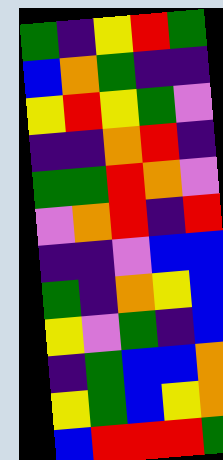[["green", "indigo", "yellow", "red", "green"], ["blue", "orange", "green", "indigo", "indigo"], ["yellow", "red", "yellow", "green", "violet"], ["indigo", "indigo", "orange", "red", "indigo"], ["green", "green", "red", "orange", "violet"], ["violet", "orange", "red", "indigo", "red"], ["indigo", "indigo", "violet", "blue", "blue"], ["green", "indigo", "orange", "yellow", "blue"], ["yellow", "violet", "green", "indigo", "blue"], ["indigo", "green", "blue", "blue", "orange"], ["yellow", "green", "blue", "yellow", "orange"], ["blue", "red", "red", "red", "green"]]